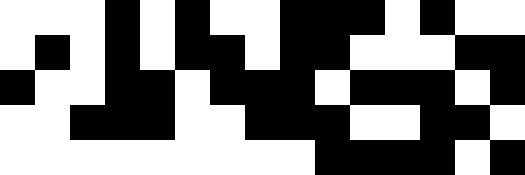[["white", "white", "white", "black", "white", "black", "white", "white", "black", "black", "black", "white", "black", "white", "white"], ["white", "black", "white", "black", "white", "black", "black", "white", "black", "black", "white", "white", "white", "black", "black"], ["black", "white", "white", "black", "black", "white", "black", "black", "black", "white", "black", "black", "black", "white", "black"], ["white", "white", "black", "black", "black", "white", "white", "black", "black", "black", "white", "white", "black", "black", "white"], ["white", "white", "white", "white", "white", "white", "white", "white", "white", "black", "black", "black", "black", "white", "black"]]